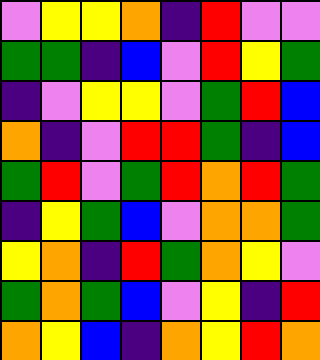[["violet", "yellow", "yellow", "orange", "indigo", "red", "violet", "violet"], ["green", "green", "indigo", "blue", "violet", "red", "yellow", "green"], ["indigo", "violet", "yellow", "yellow", "violet", "green", "red", "blue"], ["orange", "indigo", "violet", "red", "red", "green", "indigo", "blue"], ["green", "red", "violet", "green", "red", "orange", "red", "green"], ["indigo", "yellow", "green", "blue", "violet", "orange", "orange", "green"], ["yellow", "orange", "indigo", "red", "green", "orange", "yellow", "violet"], ["green", "orange", "green", "blue", "violet", "yellow", "indigo", "red"], ["orange", "yellow", "blue", "indigo", "orange", "yellow", "red", "orange"]]